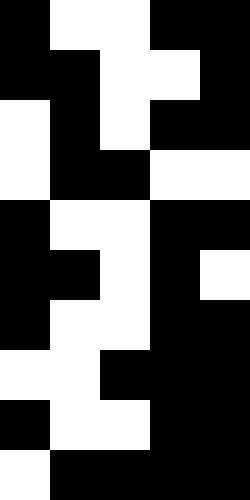[["black", "white", "white", "black", "black"], ["black", "black", "white", "white", "black"], ["white", "black", "white", "black", "black"], ["white", "black", "black", "white", "white"], ["black", "white", "white", "black", "black"], ["black", "black", "white", "black", "white"], ["black", "white", "white", "black", "black"], ["white", "white", "black", "black", "black"], ["black", "white", "white", "black", "black"], ["white", "black", "black", "black", "black"]]